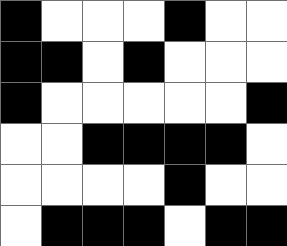[["black", "white", "white", "white", "black", "white", "white"], ["black", "black", "white", "black", "white", "white", "white"], ["black", "white", "white", "white", "white", "white", "black"], ["white", "white", "black", "black", "black", "black", "white"], ["white", "white", "white", "white", "black", "white", "white"], ["white", "black", "black", "black", "white", "black", "black"]]